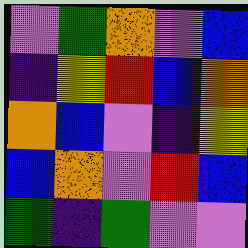[["violet", "green", "orange", "violet", "blue"], ["indigo", "yellow", "red", "blue", "orange"], ["orange", "blue", "violet", "indigo", "yellow"], ["blue", "orange", "violet", "red", "blue"], ["green", "indigo", "green", "violet", "violet"]]